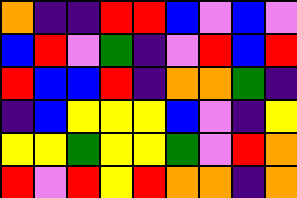[["orange", "indigo", "indigo", "red", "red", "blue", "violet", "blue", "violet"], ["blue", "red", "violet", "green", "indigo", "violet", "red", "blue", "red"], ["red", "blue", "blue", "red", "indigo", "orange", "orange", "green", "indigo"], ["indigo", "blue", "yellow", "yellow", "yellow", "blue", "violet", "indigo", "yellow"], ["yellow", "yellow", "green", "yellow", "yellow", "green", "violet", "red", "orange"], ["red", "violet", "red", "yellow", "red", "orange", "orange", "indigo", "orange"]]